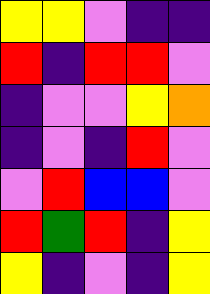[["yellow", "yellow", "violet", "indigo", "indigo"], ["red", "indigo", "red", "red", "violet"], ["indigo", "violet", "violet", "yellow", "orange"], ["indigo", "violet", "indigo", "red", "violet"], ["violet", "red", "blue", "blue", "violet"], ["red", "green", "red", "indigo", "yellow"], ["yellow", "indigo", "violet", "indigo", "yellow"]]